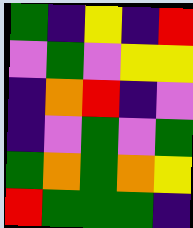[["green", "indigo", "yellow", "indigo", "red"], ["violet", "green", "violet", "yellow", "yellow"], ["indigo", "orange", "red", "indigo", "violet"], ["indigo", "violet", "green", "violet", "green"], ["green", "orange", "green", "orange", "yellow"], ["red", "green", "green", "green", "indigo"]]